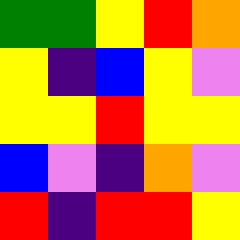[["green", "green", "yellow", "red", "orange"], ["yellow", "indigo", "blue", "yellow", "violet"], ["yellow", "yellow", "red", "yellow", "yellow"], ["blue", "violet", "indigo", "orange", "violet"], ["red", "indigo", "red", "red", "yellow"]]